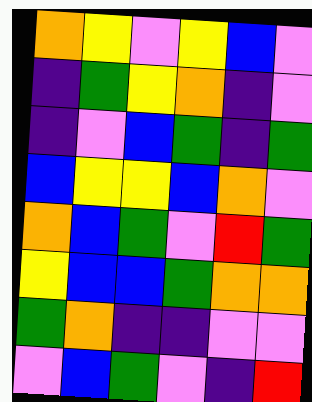[["orange", "yellow", "violet", "yellow", "blue", "violet"], ["indigo", "green", "yellow", "orange", "indigo", "violet"], ["indigo", "violet", "blue", "green", "indigo", "green"], ["blue", "yellow", "yellow", "blue", "orange", "violet"], ["orange", "blue", "green", "violet", "red", "green"], ["yellow", "blue", "blue", "green", "orange", "orange"], ["green", "orange", "indigo", "indigo", "violet", "violet"], ["violet", "blue", "green", "violet", "indigo", "red"]]